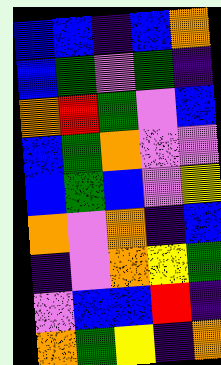[["blue", "blue", "indigo", "blue", "orange"], ["blue", "green", "violet", "green", "indigo"], ["orange", "red", "green", "violet", "blue"], ["blue", "green", "orange", "violet", "violet"], ["blue", "green", "blue", "violet", "yellow"], ["orange", "violet", "orange", "indigo", "blue"], ["indigo", "violet", "orange", "yellow", "green"], ["violet", "blue", "blue", "red", "indigo"], ["orange", "green", "yellow", "indigo", "orange"]]